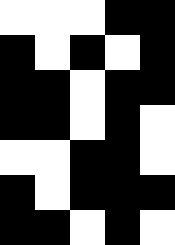[["white", "white", "white", "black", "black"], ["black", "white", "black", "white", "black"], ["black", "black", "white", "black", "black"], ["black", "black", "white", "black", "white"], ["white", "white", "black", "black", "white"], ["black", "white", "black", "black", "black"], ["black", "black", "white", "black", "white"]]